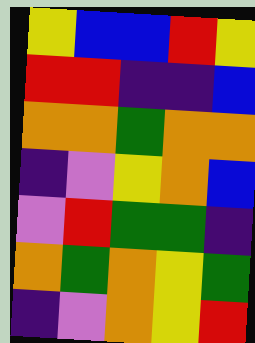[["yellow", "blue", "blue", "red", "yellow"], ["red", "red", "indigo", "indigo", "blue"], ["orange", "orange", "green", "orange", "orange"], ["indigo", "violet", "yellow", "orange", "blue"], ["violet", "red", "green", "green", "indigo"], ["orange", "green", "orange", "yellow", "green"], ["indigo", "violet", "orange", "yellow", "red"]]